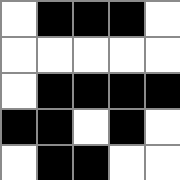[["white", "black", "black", "black", "white"], ["white", "white", "white", "white", "white"], ["white", "black", "black", "black", "black"], ["black", "black", "white", "black", "white"], ["white", "black", "black", "white", "white"]]